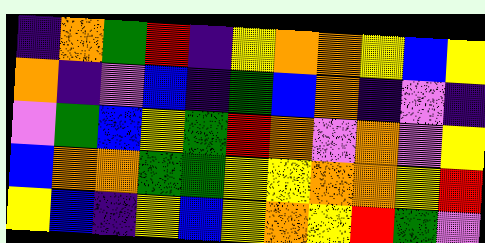[["indigo", "orange", "green", "red", "indigo", "yellow", "orange", "orange", "yellow", "blue", "yellow"], ["orange", "indigo", "violet", "blue", "indigo", "green", "blue", "orange", "indigo", "violet", "indigo"], ["violet", "green", "blue", "yellow", "green", "red", "orange", "violet", "orange", "violet", "yellow"], ["blue", "orange", "orange", "green", "green", "yellow", "yellow", "orange", "orange", "yellow", "red"], ["yellow", "blue", "indigo", "yellow", "blue", "yellow", "orange", "yellow", "red", "green", "violet"]]